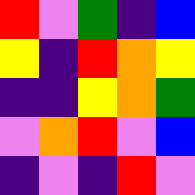[["red", "violet", "green", "indigo", "blue"], ["yellow", "indigo", "red", "orange", "yellow"], ["indigo", "indigo", "yellow", "orange", "green"], ["violet", "orange", "red", "violet", "blue"], ["indigo", "violet", "indigo", "red", "violet"]]